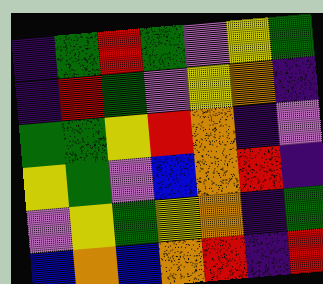[["indigo", "green", "red", "green", "violet", "yellow", "green"], ["indigo", "red", "green", "violet", "yellow", "orange", "indigo"], ["green", "green", "yellow", "red", "orange", "indigo", "violet"], ["yellow", "green", "violet", "blue", "orange", "red", "indigo"], ["violet", "yellow", "green", "yellow", "orange", "indigo", "green"], ["blue", "orange", "blue", "orange", "red", "indigo", "red"]]